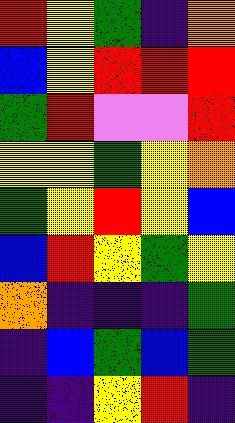[["red", "yellow", "green", "indigo", "orange"], ["blue", "yellow", "red", "red", "red"], ["green", "red", "violet", "violet", "red"], ["yellow", "yellow", "green", "yellow", "orange"], ["green", "yellow", "red", "yellow", "blue"], ["blue", "red", "yellow", "green", "yellow"], ["orange", "indigo", "indigo", "indigo", "green"], ["indigo", "blue", "green", "blue", "green"], ["indigo", "indigo", "yellow", "red", "indigo"]]